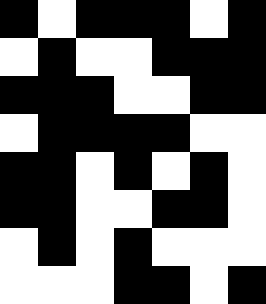[["black", "white", "black", "black", "black", "white", "black"], ["white", "black", "white", "white", "black", "black", "black"], ["black", "black", "black", "white", "white", "black", "black"], ["white", "black", "black", "black", "black", "white", "white"], ["black", "black", "white", "black", "white", "black", "white"], ["black", "black", "white", "white", "black", "black", "white"], ["white", "black", "white", "black", "white", "white", "white"], ["white", "white", "white", "black", "black", "white", "black"]]